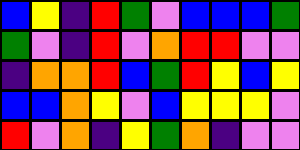[["blue", "yellow", "indigo", "red", "green", "violet", "blue", "blue", "blue", "green"], ["green", "violet", "indigo", "red", "violet", "orange", "red", "red", "violet", "violet"], ["indigo", "orange", "orange", "red", "blue", "green", "red", "yellow", "blue", "yellow"], ["blue", "blue", "orange", "yellow", "violet", "blue", "yellow", "yellow", "yellow", "violet"], ["red", "violet", "orange", "indigo", "yellow", "green", "orange", "indigo", "violet", "violet"]]